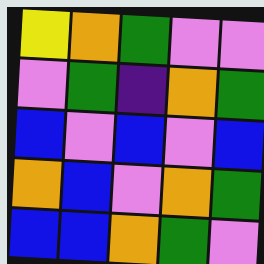[["yellow", "orange", "green", "violet", "violet"], ["violet", "green", "indigo", "orange", "green"], ["blue", "violet", "blue", "violet", "blue"], ["orange", "blue", "violet", "orange", "green"], ["blue", "blue", "orange", "green", "violet"]]